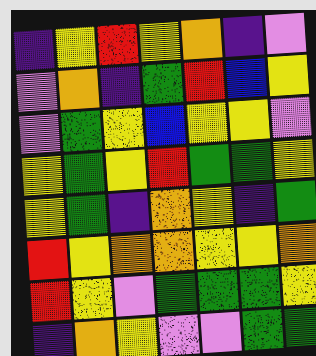[["indigo", "yellow", "red", "yellow", "orange", "indigo", "violet"], ["violet", "orange", "indigo", "green", "red", "blue", "yellow"], ["violet", "green", "yellow", "blue", "yellow", "yellow", "violet"], ["yellow", "green", "yellow", "red", "green", "green", "yellow"], ["yellow", "green", "indigo", "orange", "yellow", "indigo", "green"], ["red", "yellow", "orange", "orange", "yellow", "yellow", "orange"], ["red", "yellow", "violet", "green", "green", "green", "yellow"], ["indigo", "orange", "yellow", "violet", "violet", "green", "green"]]